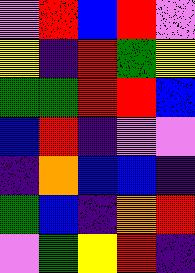[["violet", "red", "blue", "red", "violet"], ["yellow", "indigo", "red", "green", "yellow"], ["green", "green", "red", "red", "blue"], ["blue", "red", "indigo", "violet", "violet"], ["indigo", "orange", "blue", "blue", "indigo"], ["green", "blue", "indigo", "orange", "red"], ["violet", "green", "yellow", "red", "indigo"]]